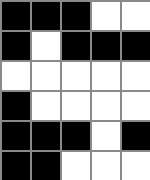[["black", "black", "black", "white", "white"], ["black", "white", "black", "black", "black"], ["white", "white", "white", "white", "white"], ["black", "white", "white", "white", "white"], ["black", "black", "black", "white", "black"], ["black", "black", "white", "white", "white"]]